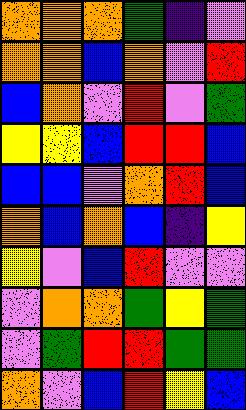[["orange", "orange", "orange", "green", "indigo", "violet"], ["orange", "orange", "blue", "orange", "violet", "red"], ["blue", "orange", "violet", "red", "violet", "green"], ["yellow", "yellow", "blue", "red", "red", "blue"], ["blue", "blue", "violet", "orange", "red", "blue"], ["orange", "blue", "orange", "blue", "indigo", "yellow"], ["yellow", "violet", "blue", "red", "violet", "violet"], ["violet", "orange", "orange", "green", "yellow", "green"], ["violet", "green", "red", "red", "green", "green"], ["orange", "violet", "blue", "red", "yellow", "blue"]]